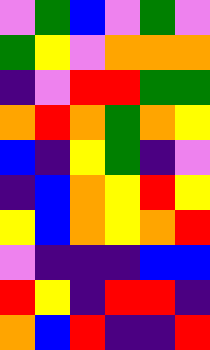[["violet", "green", "blue", "violet", "green", "violet"], ["green", "yellow", "violet", "orange", "orange", "orange"], ["indigo", "violet", "red", "red", "green", "green"], ["orange", "red", "orange", "green", "orange", "yellow"], ["blue", "indigo", "yellow", "green", "indigo", "violet"], ["indigo", "blue", "orange", "yellow", "red", "yellow"], ["yellow", "blue", "orange", "yellow", "orange", "red"], ["violet", "indigo", "indigo", "indigo", "blue", "blue"], ["red", "yellow", "indigo", "red", "red", "indigo"], ["orange", "blue", "red", "indigo", "indigo", "red"]]